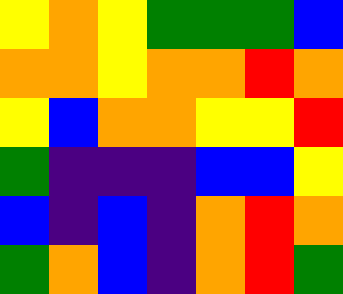[["yellow", "orange", "yellow", "green", "green", "green", "blue"], ["orange", "orange", "yellow", "orange", "orange", "red", "orange"], ["yellow", "blue", "orange", "orange", "yellow", "yellow", "red"], ["green", "indigo", "indigo", "indigo", "blue", "blue", "yellow"], ["blue", "indigo", "blue", "indigo", "orange", "red", "orange"], ["green", "orange", "blue", "indigo", "orange", "red", "green"]]